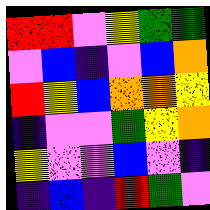[["red", "red", "violet", "yellow", "green", "green"], ["violet", "blue", "indigo", "violet", "blue", "orange"], ["red", "yellow", "blue", "orange", "orange", "yellow"], ["indigo", "violet", "violet", "green", "yellow", "orange"], ["yellow", "violet", "violet", "blue", "violet", "indigo"], ["indigo", "blue", "indigo", "red", "green", "violet"]]